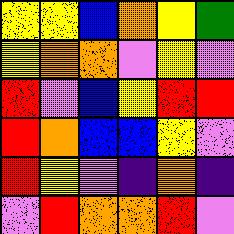[["yellow", "yellow", "blue", "orange", "yellow", "green"], ["yellow", "orange", "orange", "violet", "yellow", "violet"], ["red", "violet", "blue", "yellow", "red", "red"], ["red", "orange", "blue", "blue", "yellow", "violet"], ["red", "yellow", "violet", "indigo", "orange", "indigo"], ["violet", "red", "orange", "orange", "red", "violet"]]